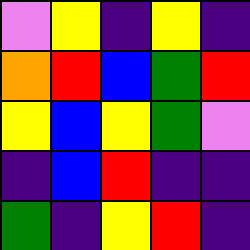[["violet", "yellow", "indigo", "yellow", "indigo"], ["orange", "red", "blue", "green", "red"], ["yellow", "blue", "yellow", "green", "violet"], ["indigo", "blue", "red", "indigo", "indigo"], ["green", "indigo", "yellow", "red", "indigo"]]